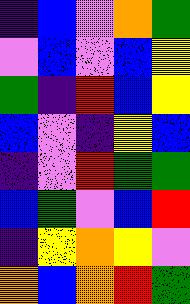[["indigo", "blue", "violet", "orange", "green"], ["violet", "blue", "violet", "blue", "yellow"], ["green", "indigo", "red", "blue", "yellow"], ["blue", "violet", "indigo", "yellow", "blue"], ["indigo", "violet", "red", "green", "green"], ["blue", "green", "violet", "blue", "red"], ["indigo", "yellow", "orange", "yellow", "violet"], ["orange", "blue", "orange", "red", "green"]]